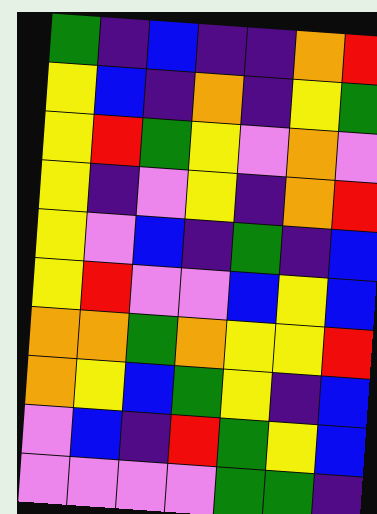[["green", "indigo", "blue", "indigo", "indigo", "orange", "red"], ["yellow", "blue", "indigo", "orange", "indigo", "yellow", "green"], ["yellow", "red", "green", "yellow", "violet", "orange", "violet"], ["yellow", "indigo", "violet", "yellow", "indigo", "orange", "red"], ["yellow", "violet", "blue", "indigo", "green", "indigo", "blue"], ["yellow", "red", "violet", "violet", "blue", "yellow", "blue"], ["orange", "orange", "green", "orange", "yellow", "yellow", "red"], ["orange", "yellow", "blue", "green", "yellow", "indigo", "blue"], ["violet", "blue", "indigo", "red", "green", "yellow", "blue"], ["violet", "violet", "violet", "violet", "green", "green", "indigo"]]